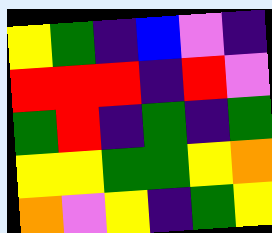[["yellow", "green", "indigo", "blue", "violet", "indigo"], ["red", "red", "red", "indigo", "red", "violet"], ["green", "red", "indigo", "green", "indigo", "green"], ["yellow", "yellow", "green", "green", "yellow", "orange"], ["orange", "violet", "yellow", "indigo", "green", "yellow"]]